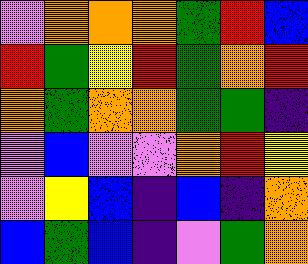[["violet", "orange", "orange", "orange", "green", "red", "blue"], ["red", "green", "yellow", "red", "green", "orange", "red"], ["orange", "green", "orange", "orange", "green", "green", "indigo"], ["violet", "blue", "violet", "violet", "orange", "red", "yellow"], ["violet", "yellow", "blue", "indigo", "blue", "indigo", "orange"], ["blue", "green", "blue", "indigo", "violet", "green", "orange"]]